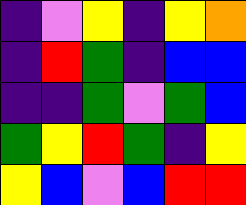[["indigo", "violet", "yellow", "indigo", "yellow", "orange"], ["indigo", "red", "green", "indigo", "blue", "blue"], ["indigo", "indigo", "green", "violet", "green", "blue"], ["green", "yellow", "red", "green", "indigo", "yellow"], ["yellow", "blue", "violet", "blue", "red", "red"]]